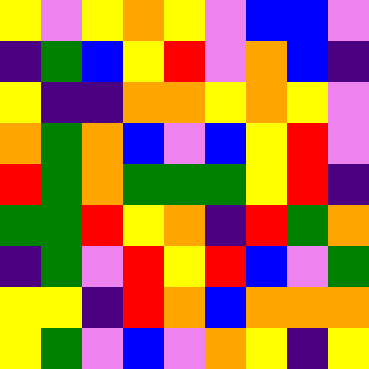[["yellow", "violet", "yellow", "orange", "yellow", "violet", "blue", "blue", "violet"], ["indigo", "green", "blue", "yellow", "red", "violet", "orange", "blue", "indigo"], ["yellow", "indigo", "indigo", "orange", "orange", "yellow", "orange", "yellow", "violet"], ["orange", "green", "orange", "blue", "violet", "blue", "yellow", "red", "violet"], ["red", "green", "orange", "green", "green", "green", "yellow", "red", "indigo"], ["green", "green", "red", "yellow", "orange", "indigo", "red", "green", "orange"], ["indigo", "green", "violet", "red", "yellow", "red", "blue", "violet", "green"], ["yellow", "yellow", "indigo", "red", "orange", "blue", "orange", "orange", "orange"], ["yellow", "green", "violet", "blue", "violet", "orange", "yellow", "indigo", "yellow"]]